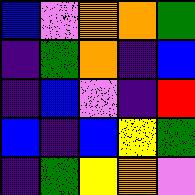[["blue", "violet", "orange", "orange", "green"], ["indigo", "green", "orange", "indigo", "blue"], ["indigo", "blue", "violet", "indigo", "red"], ["blue", "indigo", "blue", "yellow", "green"], ["indigo", "green", "yellow", "orange", "violet"]]